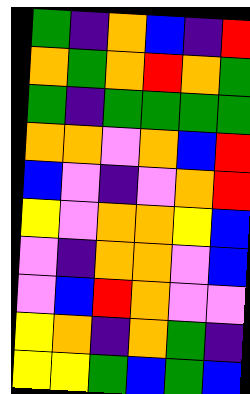[["green", "indigo", "orange", "blue", "indigo", "red"], ["orange", "green", "orange", "red", "orange", "green"], ["green", "indigo", "green", "green", "green", "green"], ["orange", "orange", "violet", "orange", "blue", "red"], ["blue", "violet", "indigo", "violet", "orange", "red"], ["yellow", "violet", "orange", "orange", "yellow", "blue"], ["violet", "indigo", "orange", "orange", "violet", "blue"], ["violet", "blue", "red", "orange", "violet", "violet"], ["yellow", "orange", "indigo", "orange", "green", "indigo"], ["yellow", "yellow", "green", "blue", "green", "blue"]]